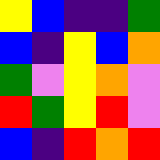[["yellow", "blue", "indigo", "indigo", "green"], ["blue", "indigo", "yellow", "blue", "orange"], ["green", "violet", "yellow", "orange", "violet"], ["red", "green", "yellow", "red", "violet"], ["blue", "indigo", "red", "orange", "red"]]